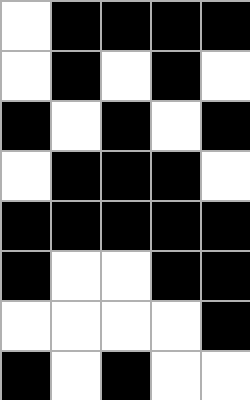[["white", "black", "black", "black", "black"], ["white", "black", "white", "black", "white"], ["black", "white", "black", "white", "black"], ["white", "black", "black", "black", "white"], ["black", "black", "black", "black", "black"], ["black", "white", "white", "black", "black"], ["white", "white", "white", "white", "black"], ["black", "white", "black", "white", "white"]]